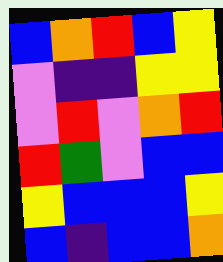[["blue", "orange", "red", "blue", "yellow"], ["violet", "indigo", "indigo", "yellow", "yellow"], ["violet", "red", "violet", "orange", "red"], ["red", "green", "violet", "blue", "blue"], ["yellow", "blue", "blue", "blue", "yellow"], ["blue", "indigo", "blue", "blue", "orange"]]